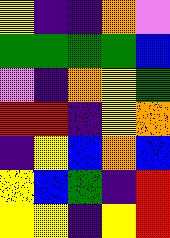[["yellow", "indigo", "indigo", "orange", "violet"], ["green", "green", "green", "green", "blue"], ["violet", "indigo", "orange", "yellow", "green"], ["red", "red", "indigo", "yellow", "orange"], ["indigo", "yellow", "blue", "orange", "blue"], ["yellow", "blue", "green", "indigo", "red"], ["yellow", "yellow", "indigo", "yellow", "red"]]